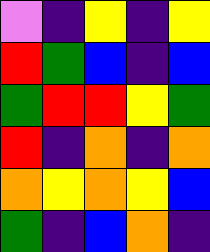[["violet", "indigo", "yellow", "indigo", "yellow"], ["red", "green", "blue", "indigo", "blue"], ["green", "red", "red", "yellow", "green"], ["red", "indigo", "orange", "indigo", "orange"], ["orange", "yellow", "orange", "yellow", "blue"], ["green", "indigo", "blue", "orange", "indigo"]]